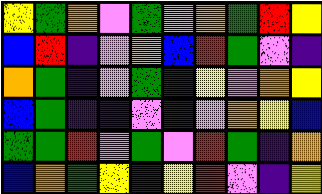[["yellow", "green", "orange", "violet", "green", "violet", "orange", "green", "red", "yellow"], ["blue", "red", "indigo", "violet", "orange", "blue", "red", "green", "violet", "indigo"], ["orange", "green", "indigo", "violet", "green", "indigo", "yellow", "violet", "orange", "yellow"], ["blue", "green", "indigo", "indigo", "violet", "indigo", "violet", "orange", "yellow", "blue"], ["green", "green", "red", "violet", "green", "violet", "red", "green", "indigo", "orange"], ["blue", "orange", "green", "yellow", "indigo", "yellow", "red", "violet", "indigo", "yellow"]]